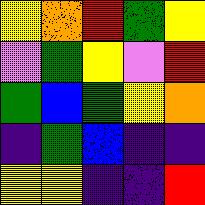[["yellow", "orange", "red", "green", "yellow"], ["violet", "green", "yellow", "violet", "red"], ["green", "blue", "green", "yellow", "orange"], ["indigo", "green", "blue", "indigo", "indigo"], ["yellow", "yellow", "indigo", "indigo", "red"]]